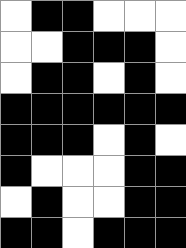[["white", "black", "black", "white", "white", "white"], ["white", "white", "black", "black", "black", "white"], ["white", "black", "black", "white", "black", "white"], ["black", "black", "black", "black", "black", "black"], ["black", "black", "black", "white", "black", "white"], ["black", "white", "white", "white", "black", "black"], ["white", "black", "white", "white", "black", "black"], ["black", "black", "white", "black", "black", "black"]]